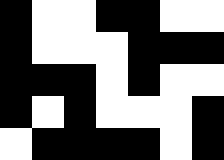[["black", "white", "white", "black", "black", "white", "white"], ["black", "white", "white", "white", "black", "black", "black"], ["black", "black", "black", "white", "black", "white", "white"], ["black", "white", "black", "white", "white", "white", "black"], ["white", "black", "black", "black", "black", "white", "black"]]